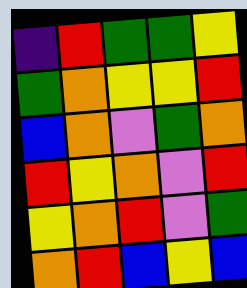[["indigo", "red", "green", "green", "yellow"], ["green", "orange", "yellow", "yellow", "red"], ["blue", "orange", "violet", "green", "orange"], ["red", "yellow", "orange", "violet", "red"], ["yellow", "orange", "red", "violet", "green"], ["orange", "red", "blue", "yellow", "blue"]]